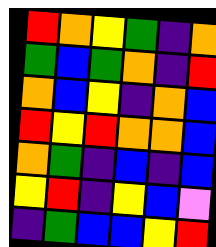[["red", "orange", "yellow", "green", "indigo", "orange"], ["green", "blue", "green", "orange", "indigo", "red"], ["orange", "blue", "yellow", "indigo", "orange", "blue"], ["red", "yellow", "red", "orange", "orange", "blue"], ["orange", "green", "indigo", "blue", "indigo", "blue"], ["yellow", "red", "indigo", "yellow", "blue", "violet"], ["indigo", "green", "blue", "blue", "yellow", "red"]]